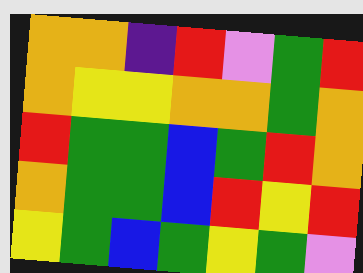[["orange", "orange", "indigo", "red", "violet", "green", "red"], ["orange", "yellow", "yellow", "orange", "orange", "green", "orange"], ["red", "green", "green", "blue", "green", "red", "orange"], ["orange", "green", "green", "blue", "red", "yellow", "red"], ["yellow", "green", "blue", "green", "yellow", "green", "violet"]]